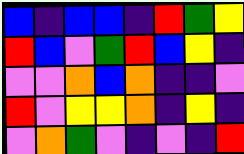[["blue", "indigo", "blue", "blue", "indigo", "red", "green", "yellow"], ["red", "blue", "violet", "green", "red", "blue", "yellow", "indigo"], ["violet", "violet", "orange", "blue", "orange", "indigo", "indigo", "violet"], ["red", "violet", "yellow", "yellow", "orange", "indigo", "yellow", "indigo"], ["violet", "orange", "green", "violet", "indigo", "violet", "indigo", "red"]]